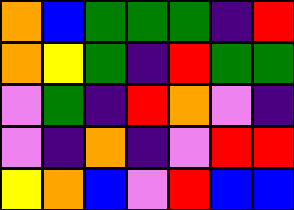[["orange", "blue", "green", "green", "green", "indigo", "red"], ["orange", "yellow", "green", "indigo", "red", "green", "green"], ["violet", "green", "indigo", "red", "orange", "violet", "indigo"], ["violet", "indigo", "orange", "indigo", "violet", "red", "red"], ["yellow", "orange", "blue", "violet", "red", "blue", "blue"]]